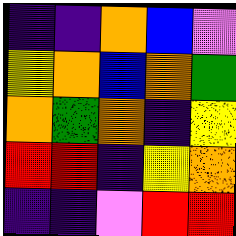[["indigo", "indigo", "orange", "blue", "violet"], ["yellow", "orange", "blue", "orange", "green"], ["orange", "green", "orange", "indigo", "yellow"], ["red", "red", "indigo", "yellow", "orange"], ["indigo", "indigo", "violet", "red", "red"]]